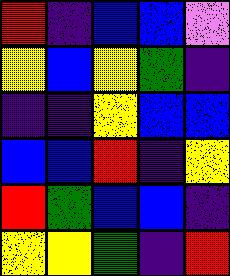[["red", "indigo", "blue", "blue", "violet"], ["yellow", "blue", "yellow", "green", "indigo"], ["indigo", "indigo", "yellow", "blue", "blue"], ["blue", "blue", "red", "indigo", "yellow"], ["red", "green", "blue", "blue", "indigo"], ["yellow", "yellow", "green", "indigo", "red"]]